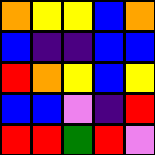[["orange", "yellow", "yellow", "blue", "orange"], ["blue", "indigo", "indigo", "blue", "blue"], ["red", "orange", "yellow", "blue", "yellow"], ["blue", "blue", "violet", "indigo", "red"], ["red", "red", "green", "red", "violet"]]